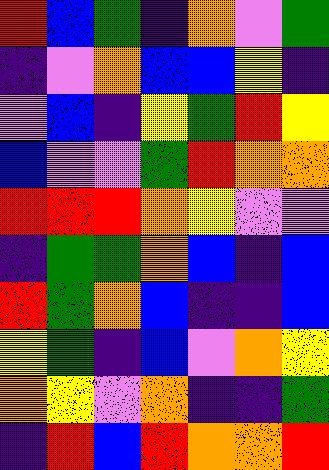[["red", "blue", "green", "indigo", "orange", "violet", "green"], ["indigo", "violet", "orange", "blue", "blue", "yellow", "indigo"], ["violet", "blue", "indigo", "yellow", "green", "red", "yellow"], ["blue", "violet", "violet", "green", "red", "orange", "orange"], ["red", "red", "red", "orange", "yellow", "violet", "violet"], ["indigo", "green", "green", "orange", "blue", "indigo", "blue"], ["red", "green", "orange", "blue", "indigo", "indigo", "blue"], ["yellow", "green", "indigo", "blue", "violet", "orange", "yellow"], ["orange", "yellow", "violet", "orange", "indigo", "indigo", "green"], ["indigo", "red", "blue", "red", "orange", "orange", "red"]]